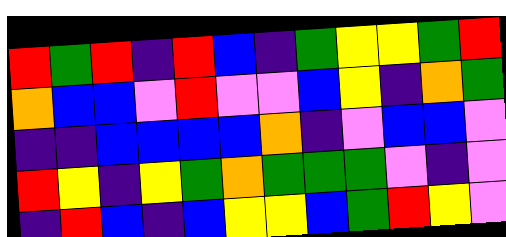[["red", "green", "red", "indigo", "red", "blue", "indigo", "green", "yellow", "yellow", "green", "red"], ["orange", "blue", "blue", "violet", "red", "violet", "violet", "blue", "yellow", "indigo", "orange", "green"], ["indigo", "indigo", "blue", "blue", "blue", "blue", "orange", "indigo", "violet", "blue", "blue", "violet"], ["red", "yellow", "indigo", "yellow", "green", "orange", "green", "green", "green", "violet", "indigo", "violet"], ["indigo", "red", "blue", "indigo", "blue", "yellow", "yellow", "blue", "green", "red", "yellow", "violet"]]